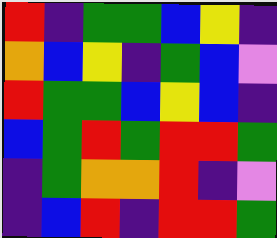[["red", "indigo", "green", "green", "blue", "yellow", "indigo"], ["orange", "blue", "yellow", "indigo", "green", "blue", "violet"], ["red", "green", "green", "blue", "yellow", "blue", "indigo"], ["blue", "green", "red", "green", "red", "red", "green"], ["indigo", "green", "orange", "orange", "red", "indigo", "violet"], ["indigo", "blue", "red", "indigo", "red", "red", "green"]]